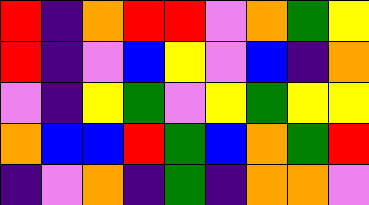[["red", "indigo", "orange", "red", "red", "violet", "orange", "green", "yellow"], ["red", "indigo", "violet", "blue", "yellow", "violet", "blue", "indigo", "orange"], ["violet", "indigo", "yellow", "green", "violet", "yellow", "green", "yellow", "yellow"], ["orange", "blue", "blue", "red", "green", "blue", "orange", "green", "red"], ["indigo", "violet", "orange", "indigo", "green", "indigo", "orange", "orange", "violet"]]